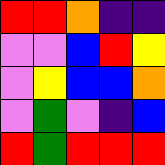[["red", "red", "orange", "indigo", "indigo"], ["violet", "violet", "blue", "red", "yellow"], ["violet", "yellow", "blue", "blue", "orange"], ["violet", "green", "violet", "indigo", "blue"], ["red", "green", "red", "red", "red"]]